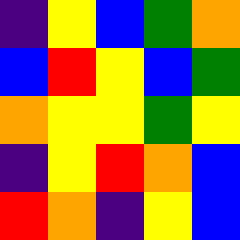[["indigo", "yellow", "blue", "green", "orange"], ["blue", "red", "yellow", "blue", "green"], ["orange", "yellow", "yellow", "green", "yellow"], ["indigo", "yellow", "red", "orange", "blue"], ["red", "orange", "indigo", "yellow", "blue"]]